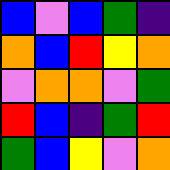[["blue", "violet", "blue", "green", "indigo"], ["orange", "blue", "red", "yellow", "orange"], ["violet", "orange", "orange", "violet", "green"], ["red", "blue", "indigo", "green", "red"], ["green", "blue", "yellow", "violet", "orange"]]